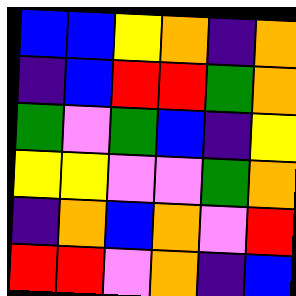[["blue", "blue", "yellow", "orange", "indigo", "orange"], ["indigo", "blue", "red", "red", "green", "orange"], ["green", "violet", "green", "blue", "indigo", "yellow"], ["yellow", "yellow", "violet", "violet", "green", "orange"], ["indigo", "orange", "blue", "orange", "violet", "red"], ["red", "red", "violet", "orange", "indigo", "blue"]]